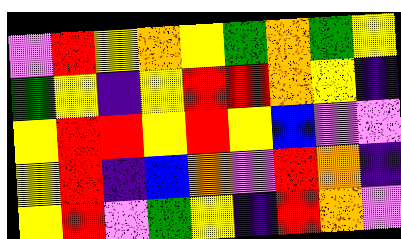[["violet", "red", "yellow", "orange", "yellow", "green", "orange", "green", "yellow"], ["green", "yellow", "indigo", "yellow", "red", "red", "orange", "yellow", "indigo"], ["yellow", "red", "red", "yellow", "red", "yellow", "blue", "violet", "violet"], ["yellow", "red", "indigo", "blue", "orange", "violet", "red", "orange", "indigo"], ["yellow", "red", "violet", "green", "yellow", "indigo", "red", "orange", "violet"]]